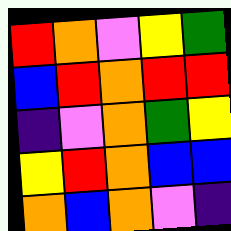[["red", "orange", "violet", "yellow", "green"], ["blue", "red", "orange", "red", "red"], ["indigo", "violet", "orange", "green", "yellow"], ["yellow", "red", "orange", "blue", "blue"], ["orange", "blue", "orange", "violet", "indigo"]]